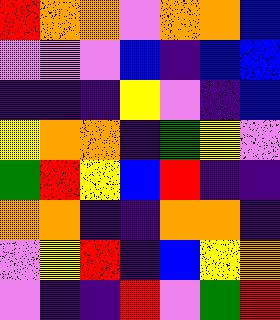[["red", "orange", "orange", "violet", "orange", "orange", "blue"], ["violet", "violet", "violet", "blue", "indigo", "blue", "blue"], ["indigo", "indigo", "indigo", "yellow", "violet", "indigo", "blue"], ["yellow", "orange", "orange", "indigo", "green", "yellow", "violet"], ["green", "red", "yellow", "blue", "red", "indigo", "indigo"], ["orange", "orange", "indigo", "indigo", "orange", "orange", "indigo"], ["violet", "yellow", "red", "indigo", "blue", "yellow", "orange"], ["violet", "indigo", "indigo", "red", "violet", "green", "red"]]